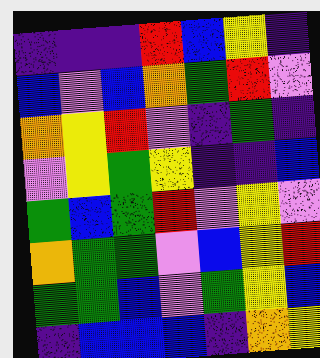[["indigo", "indigo", "indigo", "red", "blue", "yellow", "indigo"], ["blue", "violet", "blue", "orange", "green", "red", "violet"], ["orange", "yellow", "red", "violet", "indigo", "green", "indigo"], ["violet", "yellow", "green", "yellow", "indigo", "indigo", "blue"], ["green", "blue", "green", "red", "violet", "yellow", "violet"], ["orange", "green", "green", "violet", "blue", "yellow", "red"], ["green", "green", "blue", "violet", "green", "yellow", "blue"], ["indigo", "blue", "blue", "blue", "indigo", "orange", "yellow"]]